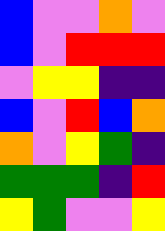[["blue", "violet", "violet", "orange", "violet"], ["blue", "violet", "red", "red", "red"], ["violet", "yellow", "yellow", "indigo", "indigo"], ["blue", "violet", "red", "blue", "orange"], ["orange", "violet", "yellow", "green", "indigo"], ["green", "green", "green", "indigo", "red"], ["yellow", "green", "violet", "violet", "yellow"]]